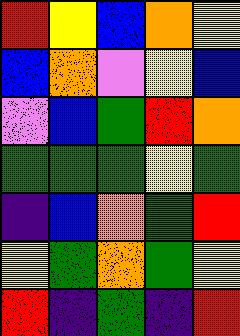[["red", "yellow", "blue", "orange", "yellow"], ["blue", "orange", "violet", "yellow", "blue"], ["violet", "blue", "green", "red", "orange"], ["green", "green", "green", "yellow", "green"], ["indigo", "blue", "orange", "green", "red"], ["yellow", "green", "orange", "green", "yellow"], ["red", "indigo", "green", "indigo", "red"]]